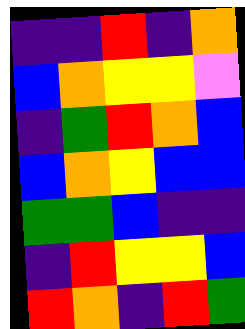[["indigo", "indigo", "red", "indigo", "orange"], ["blue", "orange", "yellow", "yellow", "violet"], ["indigo", "green", "red", "orange", "blue"], ["blue", "orange", "yellow", "blue", "blue"], ["green", "green", "blue", "indigo", "indigo"], ["indigo", "red", "yellow", "yellow", "blue"], ["red", "orange", "indigo", "red", "green"]]